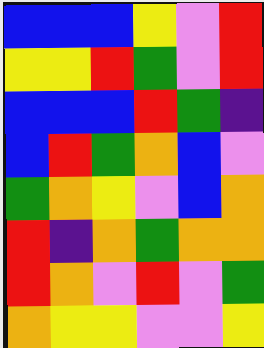[["blue", "blue", "blue", "yellow", "violet", "red"], ["yellow", "yellow", "red", "green", "violet", "red"], ["blue", "blue", "blue", "red", "green", "indigo"], ["blue", "red", "green", "orange", "blue", "violet"], ["green", "orange", "yellow", "violet", "blue", "orange"], ["red", "indigo", "orange", "green", "orange", "orange"], ["red", "orange", "violet", "red", "violet", "green"], ["orange", "yellow", "yellow", "violet", "violet", "yellow"]]